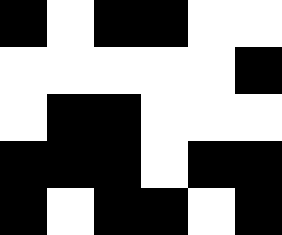[["black", "white", "black", "black", "white", "white"], ["white", "white", "white", "white", "white", "black"], ["white", "black", "black", "white", "white", "white"], ["black", "black", "black", "white", "black", "black"], ["black", "white", "black", "black", "white", "black"]]